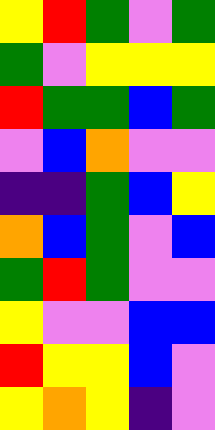[["yellow", "red", "green", "violet", "green"], ["green", "violet", "yellow", "yellow", "yellow"], ["red", "green", "green", "blue", "green"], ["violet", "blue", "orange", "violet", "violet"], ["indigo", "indigo", "green", "blue", "yellow"], ["orange", "blue", "green", "violet", "blue"], ["green", "red", "green", "violet", "violet"], ["yellow", "violet", "violet", "blue", "blue"], ["red", "yellow", "yellow", "blue", "violet"], ["yellow", "orange", "yellow", "indigo", "violet"]]